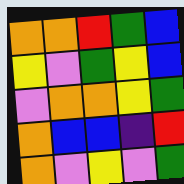[["orange", "orange", "red", "green", "blue"], ["yellow", "violet", "green", "yellow", "blue"], ["violet", "orange", "orange", "yellow", "green"], ["orange", "blue", "blue", "indigo", "red"], ["orange", "violet", "yellow", "violet", "green"]]